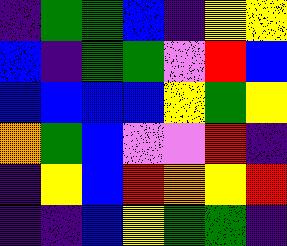[["indigo", "green", "green", "blue", "indigo", "yellow", "yellow"], ["blue", "indigo", "green", "green", "violet", "red", "blue"], ["blue", "blue", "blue", "blue", "yellow", "green", "yellow"], ["orange", "green", "blue", "violet", "violet", "red", "indigo"], ["indigo", "yellow", "blue", "red", "orange", "yellow", "red"], ["indigo", "indigo", "blue", "yellow", "green", "green", "indigo"]]